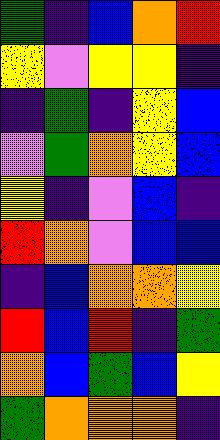[["green", "indigo", "blue", "orange", "red"], ["yellow", "violet", "yellow", "yellow", "indigo"], ["indigo", "green", "indigo", "yellow", "blue"], ["violet", "green", "orange", "yellow", "blue"], ["yellow", "indigo", "violet", "blue", "indigo"], ["red", "orange", "violet", "blue", "blue"], ["indigo", "blue", "orange", "orange", "yellow"], ["red", "blue", "red", "indigo", "green"], ["orange", "blue", "green", "blue", "yellow"], ["green", "orange", "orange", "orange", "indigo"]]